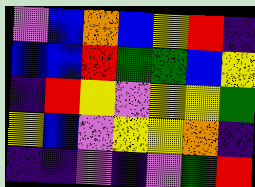[["violet", "blue", "orange", "blue", "yellow", "red", "indigo"], ["blue", "blue", "red", "green", "green", "blue", "yellow"], ["indigo", "red", "yellow", "violet", "yellow", "yellow", "green"], ["yellow", "blue", "violet", "yellow", "yellow", "orange", "indigo"], ["indigo", "indigo", "violet", "indigo", "violet", "green", "red"]]